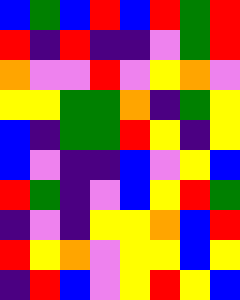[["blue", "green", "blue", "red", "blue", "red", "green", "red"], ["red", "indigo", "red", "indigo", "indigo", "violet", "green", "red"], ["orange", "violet", "violet", "red", "violet", "yellow", "orange", "violet"], ["yellow", "yellow", "green", "green", "orange", "indigo", "green", "yellow"], ["blue", "indigo", "green", "green", "red", "yellow", "indigo", "yellow"], ["blue", "violet", "indigo", "indigo", "blue", "violet", "yellow", "blue"], ["red", "green", "indigo", "violet", "blue", "yellow", "red", "green"], ["indigo", "violet", "indigo", "yellow", "yellow", "orange", "blue", "red"], ["red", "yellow", "orange", "violet", "yellow", "yellow", "blue", "yellow"], ["indigo", "red", "blue", "violet", "yellow", "red", "yellow", "blue"]]